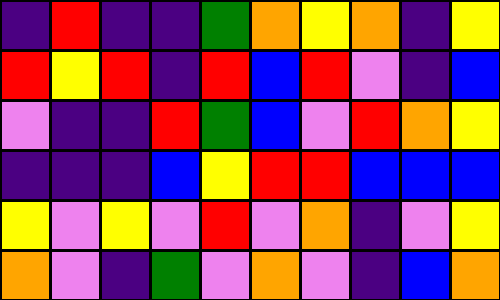[["indigo", "red", "indigo", "indigo", "green", "orange", "yellow", "orange", "indigo", "yellow"], ["red", "yellow", "red", "indigo", "red", "blue", "red", "violet", "indigo", "blue"], ["violet", "indigo", "indigo", "red", "green", "blue", "violet", "red", "orange", "yellow"], ["indigo", "indigo", "indigo", "blue", "yellow", "red", "red", "blue", "blue", "blue"], ["yellow", "violet", "yellow", "violet", "red", "violet", "orange", "indigo", "violet", "yellow"], ["orange", "violet", "indigo", "green", "violet", "orange", "violet", "indigo", "blue", "orange"]]